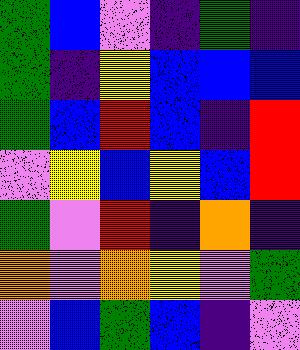[["green", "blue", "violet", "indigo", "green", "indigo"], ["green", "indigo", "yellow", "blue", "blue", "blue"], ["green", "blue", "red", "blue", "indigo", "red"], ["violet", "yellow", "blue", "yellow", "blue", "red"], ["green", "violet", "red", "indigo", "orange", "indigo"], ["orange", "violet", "orange", "yellow", "violet", "green"], ["violet", "blue", "green", "blue", "indigo", "violet"]]